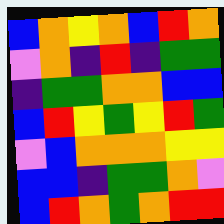[["blue", "orange", "yellow", "orange", "blue", "red", "orange"], ["violet", "orange", "indigo", "red", "indigo", "green", "green"], ["indigo", "green", "green", "orange", "orange", "blue", "blue"], ["blue", "red", "yellow", "green", "yellow", "red", "green"], ["violet", "blue", "orange", "orange", "orange", "yellow", "yellow"], ["blue", "blue", "indigo", "green", "green", "orange", "violet"], ["blue", "red", "orange", "green", "orange", "red", "red"]]